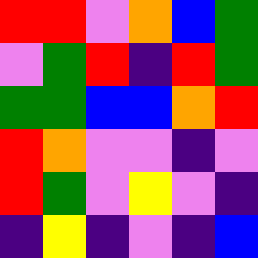[["red", "red", "violet", "orange", "blue", "green"], ["violet", "green", "red", "indigo", "red", "green"], ["green", "green", "blue", "blue", "orange", "red"], ["red", "orange", "violet", "violet", "indigo", "violet"], ["red", "green", "violet", "yellow", "violet", "indigo"], ["indigo", "yellow", "indigo", "violet", "indigo", "blue"]]